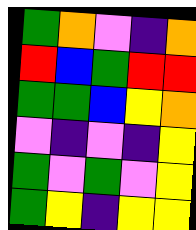[["green", "orange", "violet", "indigo", "orange"], ["red", "blue", "green", "red", "red"], ["green", "green", "blue", "yellow", "orange"], ["violet", "indigo", "violet", "indigo", "yellow"], ["green", "violet", "green", "violet", "yellow"], ["green", "yellow", "indigo", "yellow", "yellow"]]